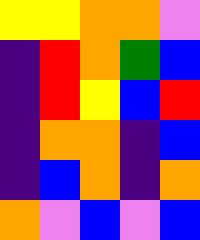[["yellow", "yellow", "orange", "orange", "violet"], ["indigo", "red", "orange", "green", "blue"], ["indigo", "red", "yellow", "blue", "red"], ["indigo", "orange", "orange", "indigo", "blue"], ["indigo", "blue", "orange", "indigo", "orange"], ["orange", "violet", "blue", "violet", "blue"]]